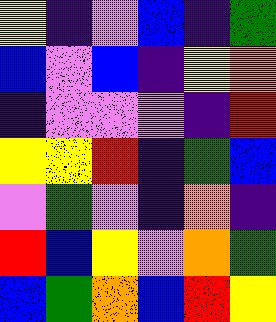[["yellow", "indigo", "violet", "blue", "indigo", "green"], ["blue", "violet", "blue", "indigo", "yellow", "orange"], ["indigo", "violet", "violet", "violet", "indigo", "red"], ["yellow", "yellow", "red", "indigo", "green", "blue"], ["violet", "green", "violet", "indigo", "orange", "indigo"], ["red", "blue", "yellow", "violet", "orange", "green"], ["blue", "green", "orange", "blue", "red", "yellow"]]